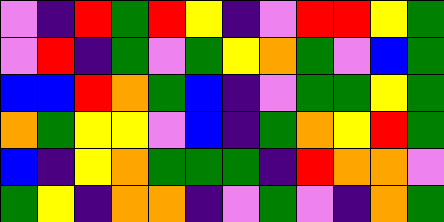[["violet", "indigo", "red", "green", "red", "yellow", "indigo", "violet", "red", "red", "yellow", "green"], ["violet", "red", "indigo", "green", "violet", "green", "yellow", "orange", "green", "violet", "blue", "green"], ["blue", "blue", "red", "orange", "green", "blue", "indigo", "violet", "green", "green", "yellow", "green"], ["orange", "green", "yellow", "yellow", "violet", "blue", "indigo", "green", "orange", "yellow", "red", "green"], ["blue", "indigo", "yellow", "orange", "green", "green", "green", "indigo", "red", "orange", "orange", "violet"], ["green", "yellow", "indigo", "orange", "orange", "indigo", "violet", "green", "violet", "indigo", "orange", "green"]]